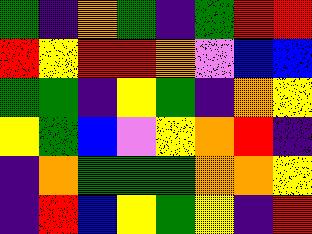[["green", "indigo", "orange", "green", "indigo", "green", "red", "red"], ["red", "yellow", "red", "red", "orange", "violet", "blue", "blue"], ["green", "green", "indigo", "yellow", "green", "indigo", "orange", "yellow"], ["yellow", "green", "blue", "violet", "yellow", "orange", "red", "indigo"], ["indigo", "orange", "green", "green", "green", "orange", "orange", "yellow"], ["indigo", "red", "blue", "yellow", "green", "yellow", "indigo", "red"]]